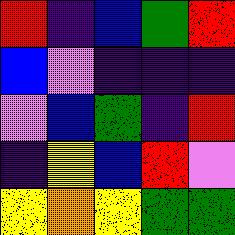[["red", "indigo", "blue", "green", "red"], ["blue", "violet", "indigo", "indigo", "indigo"], ["violet", "blue", "green", "indigo", "red"], ["indigo", "yellow", "blue", "red", "violet"], ["yellow", "orange", "yellow", "green", "green"]]